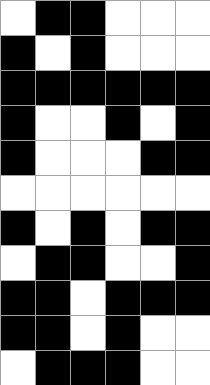[["white", "black", "black", "white", "white", "white"], ["black", "white", "black", "white", "white", "white"], ["black", "black", "black", "black", "black", "black"], ["black", "white", "white", "black", "white", "black"], ["black", "white", "white", "white", "black", "black"], ["white", "white", "white", "white", "white", "white"], ["black", "white", "black", "white", "black", "black"], ["white", "black", "black", "white", "white", "black"], ["black", "black", "white", "black", "black", "black"], ["black", "black", "white", "black", "white", "white"], ["white", "black", "black", "black", "white", "white"]]